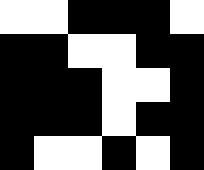[["white", "white", "black", "black", "black", "white"], ["black", "black", "white", "white", "black", "black"], ["black", "black", "black", "white", "white", "black"], ["black", "black", "black", "white", "black", "black"], ["black", "white", "white", "black", "white", "black"]]